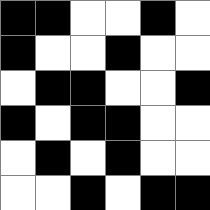[["black", "black", "white", "white", "black", "white"], ["black", "white", "white", "black", "white", "white"], ["white", "black", "black", "white", "white", "black"], ["black", "white", "black", "black", "white", "white"], ["white", "black", "white", "black", "white", "white"], ["white", "white", "black", "white", "black", "black"]]